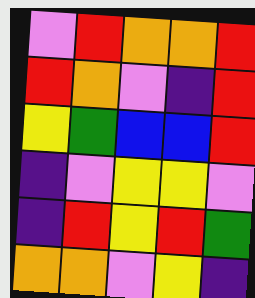[["violet", "red", "orange", "orange", "red"], ["red", "orange", "violet", "indigo", "red"], ["yellow", "green", "blue", "blue", "red"], ["indigo", "violet", "yellow", "yellow", "violet"], ["indigo", "red", "yellow", "red", "green"], ["orange", "orange", "violet", "yellow", "indigo"]]